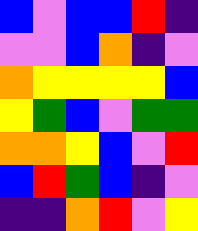[["blue", "violet", "blue", "blue", "red", "indigo"], ["violet", "violet", "blue", "orange", "indigo", "violet"], ["orange", "yellow", "yellow", "yellow", "yellow", "blue"], ["yellow", "green", "blue", "violet", "green", "green"], ["orange", "orange", "yellow", "blue", "violet", "red"], ["blue", "red", "green", "blue", "indigo", "violet"], ["indigo", "indigo", "orange", "red", "violet", "yellow"]]